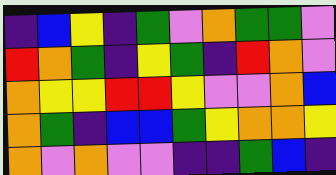[["indigo", "blue", "yellow", "indigo", "green", "violet", "orange", "green", "green", "violet"], ["red", "orange", "green", "indigo", "yellow", "green", "indigo", "red", "orange", "violet"], ["orange", "yellow", "yellow", "red", "red", "yellow", "violet", "violet", "orange", "blue"], ["orange", "green", "indigo", "blue", "blue", "green", "yellow", "orange", "orange", "yellow"], ["orange", "violet", "orange", "violet", "violet", "indigo", "indigo", "green", "blue", "indigo"]]